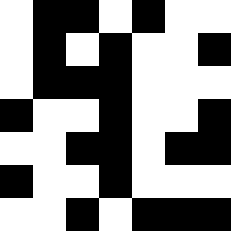[["white", "black", "black", "white", "black", "white", "white"], ["white", "black", "white", "black", "white", "white", "black"], ["white", "black", "black", "black", "white", "white", "white"], ["black", "white", "white", "black", "white", "white", "black"], ["white", "white", "black", "black", "white", "black", "black"], ["black", "white", "white", "black", "white", "white", "white"], ["white", "white", "black", "white", "black", "black", "black"]]